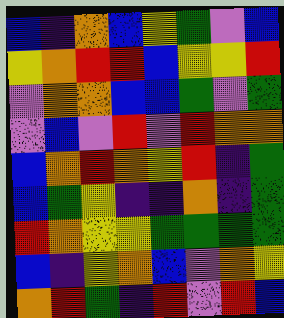[["blue", "indigo", "orange", "blue", "yellow", "green", "violet", "blue"], ["yellow", "orange", "red", "red", "blue", "yellow", "yellow", "red"], ["violet", "orange", "orange", "blue", "blue", "green", "violet", "green"], ["violet", "blue", "violet", "red", "violet", "red", "orange", "orange"], ["blue", "orange", "red", "orange", "yellow", "red", "indigo", "green"], ["blue", "green", "yellow", "indigo", "indigo", "orange", "indigo", "green"], ["red", "orange", "yellow", "yellow", "green", "green", "green", "green"], ["blue", "indigo", "yellow", "orange", "blue", "violet", "orange", "yellow"], ["orange", "red", "green", "indigo", "red", "violet", "red", "blue"]]